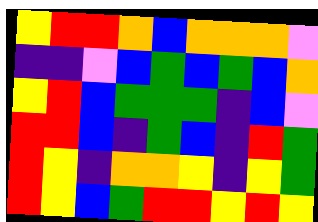[["yellow", "red", "red", "orange", "blue", "orange", "orange", "orange", "violet"], ["indigo", "indigo", "violet", "blue", "green", "blue", "green", "blue", "orange"], ["yellow", "red", "blue", "green", "green", "green", "indigo", "blue", "violet"], ["red", "red", "blue", "indigo", "green", "blue", "indigo", "red", "green"], ["red", "yellow", "indigo", "orange", "orange", "yellow", "indigo", "yellow", "green"], ["red", "yellow", "blue", "green", "red", "red", "yellow", "red", "yellow"]]